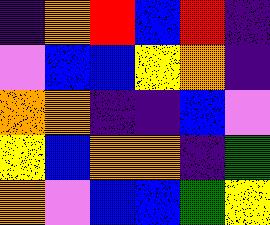[["indigo", "orange", "red", "blue", "red", "indigo"], ["violet", "blue", "blue", "yellow", "orange", "indigo"], ["orange", "orange", "indigo", "indigo", "blue", "violet"], ["yellow", "blue", "orange", "orange", "indigo", "green"], ["orange", "violet", "blue", "blue", "green", "yellow"]]